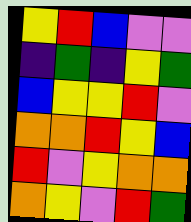[["yellow", "red", "blue", "violet", "violet"], ["indigo", "green", "indigo", "yellow", "green"], ["blue", "yellow", "yellow", "red", "violet"], ["orange", "orange", "red", "yellow", "blue"], ["red", "violet", "yellow", "orange", "orange"], ["orange", "yellow", "violet", "red", "green"]]